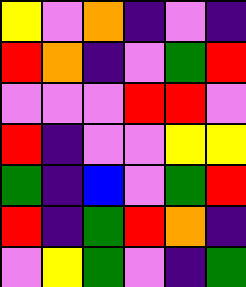[["yellow", "violet", "orange", "indigo", "violet", "indigo"], ["red", "orange", "indigo", "violet", "green", "red"], ["violet", "violet", "violet", "red", "red", "violet"], ["red", "indigo", "violet", "violet", "yellow", "yellow"], ["green", "indigo", "blue", "violet", "green", "red"], ["red", "indigo", "green", "red", "orange", "indigo"], ["violet", "yellow", "green", "violet", "indigo", "green"]]